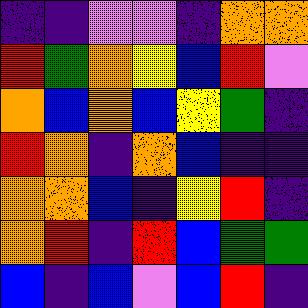[["indigo", "indigo", "violet", "violet", "indigo", "orange", "orange"], ["red", "green", "orange", "yellow", "blue", "red", "violet"], ["orange", "blue", "orange", "blue", "yellow", "green", "indigo"], ["red", "orange", "indigo", "orange", "blue", "indigo", "indigo"], ["orange", "orange", "blue", "indigo", "yellow", "red", "indigo"], ["orange", "red", "indigo", "red", "blue", "green", "green"], ["blue", "indigo", "blue", "violet", "blue", "red", "indigo"]]